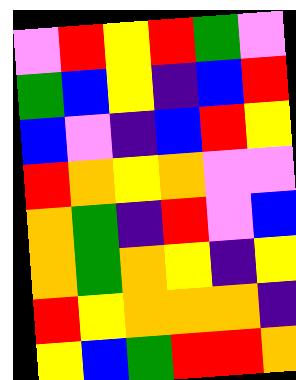[["violet", "red", "yellow", "red", "green", "violet"], ["green", "blue", "yellow", "indigo", "blue", "red"], ["blue", "violet", "indigo", "blue", "red", "yellow"], ["red", "orange", "yellow", "orange", "violet", "violet"], ["orange", "green", "indigo", "red", "violet", "blue"], ["orange", "green", "orange", "yellow", "indigo", "yellow"], ["red", "yellow", "orange", "orange", "orange", "indigo"], ["yellow", "blue", "green", "red", "red", "orange"]]